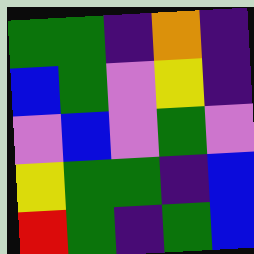[["green", "green", "indigo", "orange", "indigo"], ["blue", "green", "violet", "yellow", "indigo"], ["violet", "blue", "violet", "green", "violet"], ["yellow", "green", "green", "indigo", "blue"], ["red", "green", "indigo", "green", "blue"]]